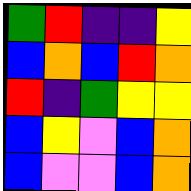[["green", "red", "indigo", "indigo", "yellow"], ["blue", "orange", "blue", "red", "orange"], ["red", "indigo", "green", "yellow", "yellow"], ["blue", "yellow", "violet", "blue", "orange"], ["blue", "violet", "violet", "blue", "orange"]]